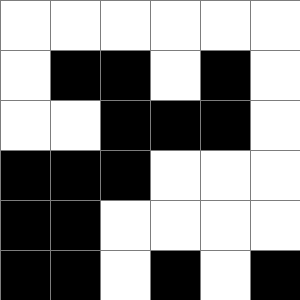[["white", "white", "white", "white", "white", "white"], ["white", "black", "black", "white", "black", "white"], ["white", "white", "black", "black", "black", "white"], ["black", "black", "black", "white", "white", "white"], ["black", "black", "white", "white", "white", "white"], ["black", "black", "white", "black", "white", "black"]]